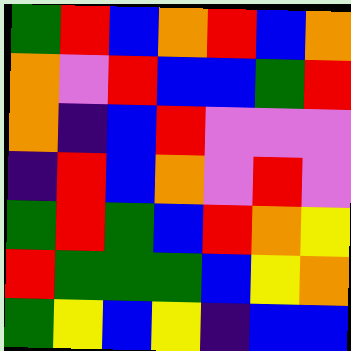[["green", "red", "blue", "orange", "red", "blue", "orange"], ["orange", "violet", "red", "blue", "blue", "green", "red"], ["orange", "indigo", "blue", "red", "violet", "violet", "violet"], ["indigo", "red", "blue", "orange", "violet", "red", "violet"], ["green", "red", "green", "blue", "red", "orange", "yellow"], ["red", "green", "green", "green", "blue", "yellow", "orange"], ["green", "yellow", "blue", "yellow", "indigo", "blue", "blue"]]